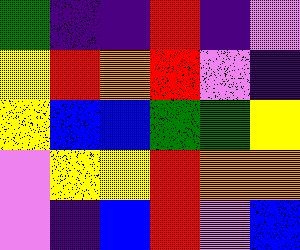[["green", "indigo", "indigo", "red", "indigo", "violet"], ["yellow", "red", "orange", "red", "violet", "indigo"], ["yellow", "blue", "blue", "green", "green", "yellow"], ["violet", "yellow", "yellow", "red", "orange", "orange"], ["violet", "indigo", "blue", "red", "violet", "blue"]]